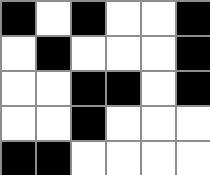[["black", "white", "black", "white", "white", "black"], ["white", "black", "white", "white", "white", "black"], ["white", "white", "black", "black", "white", "black"], ["white", "white", "black", "white", "white", "white"], ["black", "black", "white", "white", "white", "white"]]